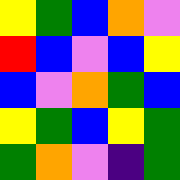[["yellow", "green", "blue", "orange", "violet"], ["red", "blue", "violet", "blue", "yellow"], ["blue", "violet", "orange", "green", "blue"], ["yellow", "green", "blue", "yellow", "green"], ["green", "orange", "violet", "indigo", "green"]]